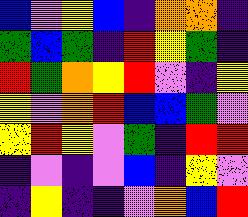[["blue", "violet", "yellow", "blue", "indigo", "orange", "orange", "indigo"], ["green", "blue", "green", "indigo", "red", "yellow", "green", "indigo"], ["red", "green", "orange", "yellow", "red", "violet", "indigo", "yellow"], ["yellow", "violet", "orange", "red", "blue", "blue", "green", "violet"], ["yellow", "red", "yellow", "violet", "green", "indigo", "red", "red"], ["indigo", "violet", "indigo", "violet", "blue", "indigo", "yellow", "violet"], ["indigo", "yellow", "indigo", "indigo", "violet", "orange", "blue", "red"]]